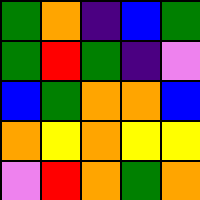[["green", "orange", "indigo", "blue", "green"], ["green", "red", "green", "indigo", "violet"], ["blue", "green", "orange", "orange", "blue"], ["orange", "yellow", "orange", "yellow", "yellow"], ["violet", "red", "orange", "green", "orange"]]